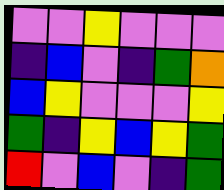[["violet", "violet", "yellow", "violet", "violet", "violet"], ["indigo", "blue", "violet", "indigo", "green", "orange"], ["blue", "yellow", "violet", "violet", "violet", "yellow"], ["green", "indigo", "yellow", "blue", "yellow", "green"], ["red", "violet", "blue", "violet", "indigo", "green"]]